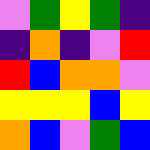[["violet", "green", "yellow", "green", "indigo"], ["indigo", "orange", "indigo", "violet", "red"], ["red", "blue", "orange", "orange", "violet"], ["yellow", "yellow", "yellow", "blue", "yellow"], ["orange", "blue", "violet", "green", "blue"]]